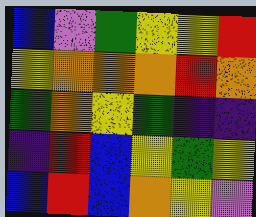[["blue", "violet", "green", "yellow", "yellow", "red"], ["yellow", "orange", "orange", "orange", "red", "orange"], ["green", "orange", "yellow", "green", "indigo", "indigo"], ["indigo", "red", "blue", "yellow", "green", "yellow"], ["blue", "red", "blue", "orange", "yellow", "violet"]]